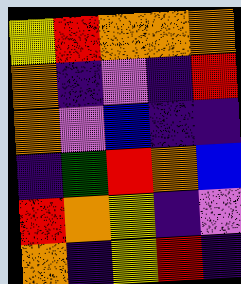[["yellow", "red", "orange", "orange", "orange"], ["orange", "indigo", "violet", "indigo", "red"], ["orange", "violet", "blue", "indigo", "indigo"], ["indigo", "green", "red", "orange", "blue"], ["red", "orange", "yellow", "indigo", "violet"], ["orange", "indigo", "yellow", "red", "indigo"]]